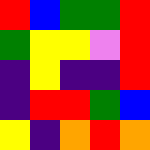[["red", "blue", "green", "green", "red"], ["green", "yellow", "yellow", "violet", "red"], ["indigo", "yellow", "indigo", "indigo", "red"], ["indigo", "red", "red", "green", "blue"], ["yellow", "indigo", "orange", "red", "orange"]]